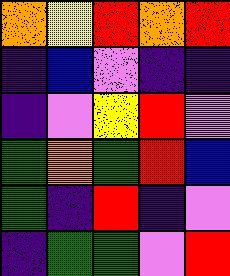[["orange", "yellow", "red", "orange", "red"], ["indigo", "blue", "violet", "indigo", "indigo"], ["indigo", "violet", "yellow", "red", "violet"], ["green", "orange", "green", "red", "blue"], ["green", "indigo", "red", "indigo", "violet"], ["indigo", "green", "green", "violet", "red"]]